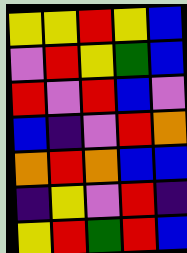[["yellow", "yellow", "red", "yellow", "blue"], ["violet", "red", "yellow", "green", "blue"], ["red", "violet", "red", "blue", "violet"], ["blue", "indigo", "violet", "red", "orange"], ["orange", "red", "orange", "blue", "blue"], ["indigo", "yellow", "violet", "red", "indigo"], ["yellow", "red", "green", "red", "blue"]]